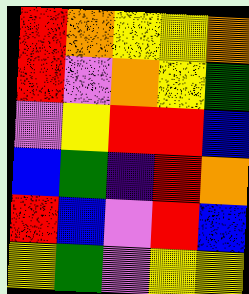[["red", "orange", "yellow", "yellow", "orange"], ["red", "violet", "orange", "yellow", "green"], ["violet", "yellow", "red", "red", "blue"], ["blue", "green", "indigo", "red", "orange"], ["red", "blue", "violet", "red", "blue"], ["yellow", "green", "violet", "yellow", "yellow"]]